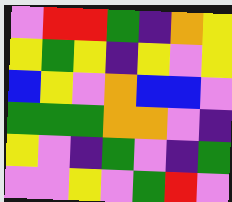[["violet", "red", "red", "green", "indigo", "orange", "yellow"], ["yellow", "green", "yellow", "indigo", "yellow", "violet", "yellow"], ["blue", "yellow", "violet", "orange", "blue", "blue", "violet"], ["green", "green", "green", "orange", "orange", "violet", "indigo"], ["yellow", "violet", "indigo", "green", "violet", "indigo", "green"], ["violet", "violet", "yellow", "violet", "green", "red", "violet"]]